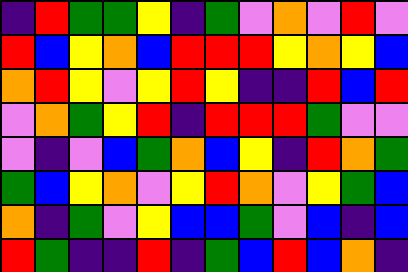[["indigo", "red", "green", "green", "yellow", "indigo", "green", "violet", "orange", "violet", "red", "violet"], ["red", "blue", "yellow", "orange", "blue", "red", "red", "red", "yellow", "orange", "yellow", "blue"], ["orange", "red", "yellow", "violet", "yellow", "red", "yellow", "indigo", "indigo", "red", "blue", "red"], ["violet", "orange", "green", "yellow", "red", "indigo", "red", "red", "red", "green", "violet", "violet"], ["violet", "indigo", "violet", "blue", "green", "orange", "blue", "yellow", "indigo", "red", "orange", "green"], ["green", "blue", "yellow", "orange", "violet", "yellow", "red", "orange", "violet", "yellow", "green", "blue"], ["orange", "indigo", "green", "violet", "yellow", "blue", "blue", "green", "violet", "blue", "indigo", "blue"], ["red", "green", "indigo", "indigo", "red", "indigo", "green", "blue", "red", "blue", "orange", "indigo"]]